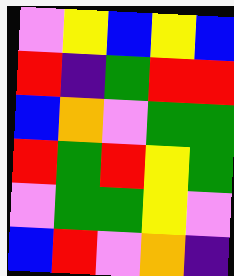[["violet", "yellow", "blue", "yellow", "blue"], ["red", "indigo", "green", "red", "red"], ["blue", "orange", "violet", "green", "green"], ["red", "green", "red", "yellow", "green"], ["violet", "green", "green", "yellow", "violet"], ["blue", "red", "violet", "orange", "indigo"]]